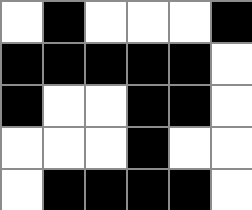[["white", "black", "white", "white", "white", "black"], ["black", "black", "black", "black", "black", "white"], ["black", "white", "white", "black", "black", "white"], ["white", "white", "white", "black", "white", "white"], ["white", "black", "black", "black", "black", "white"]]